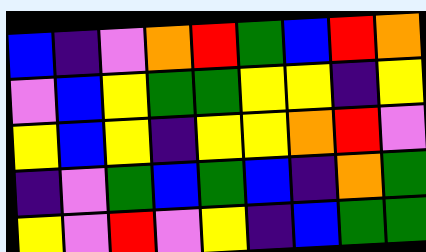[["blue", "indigo", "violet", "orange", "red", "green", "blue", "red", "orange"], ["violet", "blue", "yellow", "green", "green", "yellow", "yellow", "indigo", "yellow"], ["yellow", "blue", "yellow", "indigo", "yellow", "yellow", "orange", "red", "violet"], ["indigo", "violet", "green", "blue", "green", "blue", "indigo", "orange", "green"], ["yellow", "violet", "red", "violet", "yellow", "indigo", "blue", "green", "green"]]